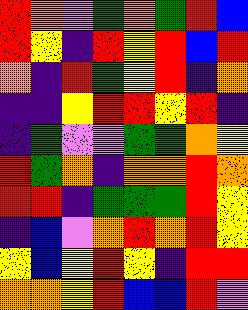[["red", "orange", "violet", "green", "orange", "green", "red", "blue"], ["red", "yellow", "indigo", "red", "yellow", "red", "blue", "red"], ["orange", "indigo", "red", "green", "yellow", "red", "indigo", "orange"], ["indigo", "indigo", "yellow", "red", "red", "yellow", "red", "indigo"], ["indigo", "green", "violet", "violet", "green", "green", "orange", "yellow"], ["red", "green", "orange", "indigo", "orange", "orange", "red", "orange"], ["red", "red", "indigo", "green", "green", "green", "red", "yellow"], ["indigo", "blue", "violet", "orange", "red", "orange", "red", "yellow"], ["yellow", "blue", "yellow", "red", "yellow", "indigo", "red", "red"], ["orange", "orange", "yellow", "red", "blue", "blue", "red", "violet"]]